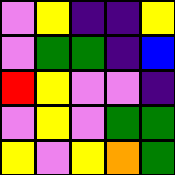[["violet", "yellow", "indigo", "indigo", "yellow"], ["violet", "green", "green", "indigo", "blue"], ["red", "yellow", "violet", "violet", "indigo"], ["violet", "yellow", "violet", "green", "green"], ["yellow", "violet", "yellow", "orange", "green"]]